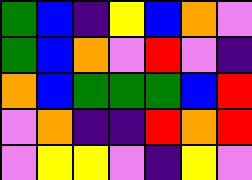[["green", "blue", "indigo", "yellow", "blue", "orange", "violet"], ["green", "blue", "orange", "violet", "red", "violet", "indigo"], ["orange", "blue", "green", "green", "green", "blue", "red"], ["violet", "orange", "indigo", "indigo", "red", "orange", "red"], ["violet", "yellow", "yellow", "violet", "indigo", "yellow", "violet"]]